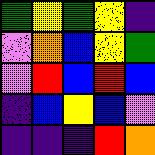[["green", "yellow", "green", "yellow", "indigo"], ["violet", "orange", "blue", "yellow", "green"], ["violet", "red", "blue", "red", "blue"], ["indigo", "blue", "yellow", "blue", "violet"], ["indigo", "indigo", "indigo", "red", "orange"]]